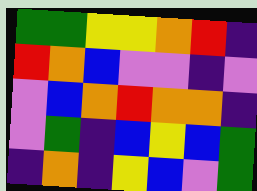[["green", "green", "yellow", "yellow", "orange", "red", "indigo"], ["red", "orange", "blue", "violet", "violet", "indigo", "violet"], ["violet", "blue", "orange", "red", "orange", "orange", "indigo"], ["violet", "green", "indigo", "blue", "yellow", "blue", "green"], ["indigo", "orange", "indigo", "yellow", "blue", "violet", "green"]]